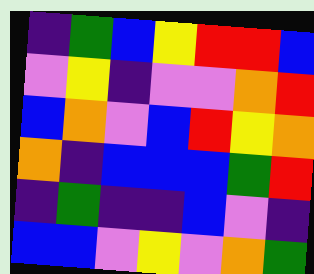[["indigo", "green", "blue", "yellow", "red", "red", "blue"], ["violet", "yellow", "indigo", "violet", "violet", "orange", "red"], ["blue", "orange", "violet", "blue", "red", "yellow", "orange"], ["orange", "indigo", "blue", "blue", "blue", "green", "red"], ["indigo", "green", "indigo", "indigo", "blue", "violet", "indigo"], ["blue", "blue", "violet", "yellow", "violet", "orange", "green"]]